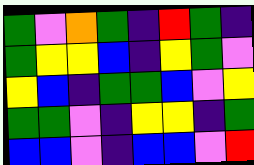[["green", "violet", "orange", "green", "indigo", "red", "green", "indigo"], ["green", "yellow", "yellow", "blue", "indigo", "yellow", "green", "violet"], ["yellow", "blue", "indigo", "green", "green", "blue", "violet", "yellow"], ["green", "green", "violet", "indigo", "yellow", "yellow", "indigo", "green"], ["blue", "blue", "violet", "indigo", "blue", "blue", "violet", "red"]]